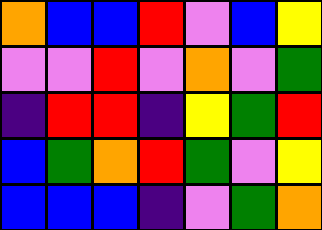[["orange", "blue", "blue", "red", "violet", "blue", "yellow"], ["violet", "violet", "red", "violet", "orange", "violet", "green"], ["indigo", "red", "red", "indigo", "yellow", "green", "red"], ["blue", "green", "orange", "red", "green", "violet", "yellow"], ["blue", "blue", "blue", "indigo", "violet", "green", "orange"]]